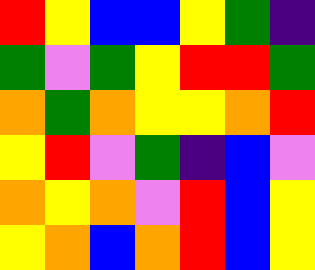[["red", "yellow", "blue", "blue", "yellow", "green", "indigo"], ["green", "violet", "green", "yellow", "red", "red", "green"], ["orange", "green", "orange", "yellow", "yellow", "orange", "red"], ["yellow", "red", "violet", "green", "indigo", "blue", "violet"], ["orange", "yellow", "orange", "violet", "red", "blue", "yellow"], ["yellow", "orange", "blue", "orange", "red", "blue", "yellow"]]